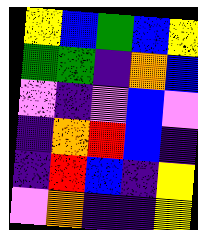[["yellow", "blue", "green", "blue", "yellow"], ["green", "green", "indigo", "orange", "blue"], ["violet", "indigo", "violet", "blue", "violet"], ["indigo", "orange", "red", "blue", "indigo"], ["indigo", "red", "blue", "indigo", "yellow"], ["violet", "orange", "indigo", "indigo", "yellow"]]